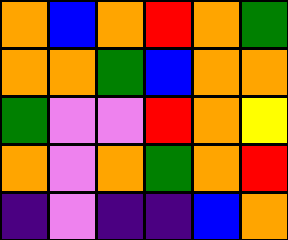[["orange", "blue", "orange", "red", "orange", "green"], ["orange", "orange", "green", "blue", "orange", "orange"], ["green", "violet", "violet", "red", "orange", "yellow"], ["orange", "violet", "orange", "green", "orange", "red"], ["indigo", "violet", "indigo", "indigo", "blue", "orange"]]